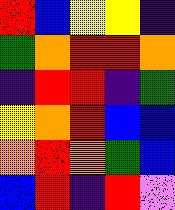[["red", "blue", "yellow", "yellow", "indigo"], ["green", "orange", "red", "red", "orange"], ["indigo", "red", "red", "indigo", "green"], ["yellow", "orange", "red", "blue", "blue"], ["orange", "red", "orange", "green", "blue"], ["blue", "red", "indigo", "red", "violet"]]